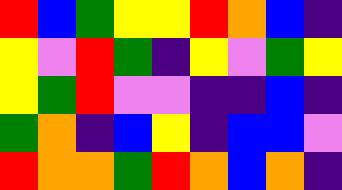[["red", "blue", "green", "yellow", "yellow", "red", "orange", "blue", "indigo"], ["yellow", "violet", "red", "green", "indigo", "yellow", "violet", "green", "yellow"], ["yellow", "green", "red", "violet", "violet", "indigo", "indigo", "blue", "indigo"], ["green", "orange", "indigo", "blue", "yellow", "indigo", "blue", "blue", "violet"], ["red", "orange", "orange", "green", "red", "orange", "blue", "orange", "indigo"]]